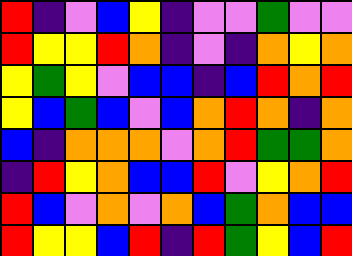[["red", "indigo", "violet", "blue", "yellow", "indigo", "violet", "violet", "green", "violet", "violet"], ["red", "yellow", "yellow", "red", "orange", "indigo", "violet", "indigo", "orange", "yellow", "orange"], ["yellow", "green", "yellow", "violet", "blue", "blue", "indigo", "blue", "red", "orange", "red"], ["yellow", "blue", "green", "blue", "violet", "blue", "orange", "red", "orange", "indigo", "orange"], ["blue", "indigo", "orange", "orange", "orange", "violet", "orange", "red", "green", "green", "orange"], ["indigo", "red", "yellow", "orange", "blue", "blue", "red", "violet", "yellow", "orange", "red"], ["red", "blue", "violet", "orange", "violet", "orange", "blue", "green", "orange", "blue", "blue"], ["red", "yellow", "yellow", "blue", "red", "indigo", "red", "green", "yellow", "blue", "red"]]